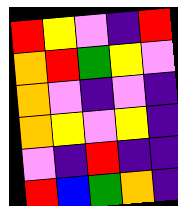[["red", "yellow", "violet", "indigo", "red"], ["orange", "red", "green", "yellow", "violet"], ["orange", "violet", "indigo", "violet", "indigo"], ["orange", "yellow", "violet", "yellow", "indigo"], ["violet", "indigo", "red", "indigo", "indigo"], ["red", "blue", "green", "orange", "indigo"]]